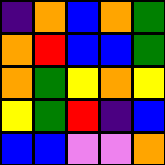[["indigo", "orange", "blue", "orange", "green"], ["orange", "red", "blue", "blue", "green"], ["orange", "green", "yellow", "orange", "yellow"], ["yellow", "green", "red", "indigo", "blue"], ["blue", "blue", "violet", "violet", "orange"]]